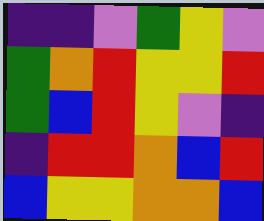[["indigo", "indigo", "violet", "green", "yellow", "violet"], ["green", "orange", "red", "yellow", "yellow", "red"], ["green", "blue", "red", "yellow", "violet", "indigo"], ["indigo", "red", "red", "orange", "blue", "red"], ["blue", "yellow", "yellow", "orange", "orange", "blue"]]